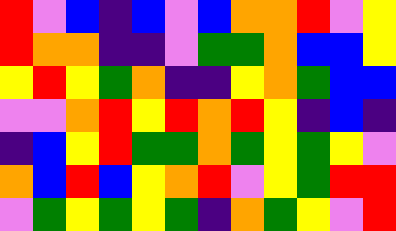[["red", "violet", "blue", "indigo", "blue", "violet", "blue", "orange", "orange", "red", "violet", "yellow"], ["red", "orange", "orange", "indigo", "indigo", "violet", "green", "green", "orange", "blue", "blue", "yellow"], ["yellow", "red", "yellow", "green", "orange", "indigo", "indigo", "yellow", "orange", "green", "blue", "blue"], ["violet", "violet", "orange", "red", "yellow", "red", "orange", "red", "yellow", "indigo", "blue", "indigo"], ["indigo", "blue", "yellow", "red", "green", "green", "orange", "green", "yellow", "green", "yellow", "violet"], ["orange", "blue", "red", "blue", "yellow", "orange", "red", "violet", "yellow", "green", "red", "red"], ["violet", "green", "yellow", "green", "yellow", "green", "indigo", "orange", "green", "yellow", "violet", "red"]]